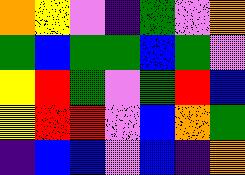[["orange", "yellow", "violet", "indigo", "green", "violet", "orange"], ["green", "blue", "green", "green", "blue", "green", "violet"], ["yellow", "red", "green", "violet", "green", "red", "blue"], ["yellow", "red", "red", "violet", "blue", "orange", "green"], ["indigo", "blue", "blue", "violet", "blue", "indigo", "orange"]]